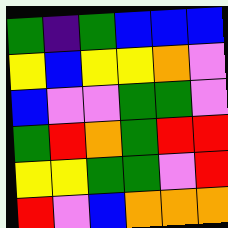[["green", "indigo", "green", "blue", "blue", "blue"], ["yellow", "blue", "yellow", "yellow", "orange", "violet"], ["blue", "violet", "violet", "green", "green", "violet"], ["green", "red", "orange", "green", "red", "red"], ["yellow", "yellow", "green", "green", "violet", "red"], ["red", "violet", "blue", "orange", "orange", "orange"]]